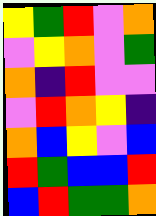[["yellow", "green", "red", "violet", "orange"], ["violet", "yellow", "orange", "violet", "green"], ["orange", "indigo", "red", "violet", "violet"], ["violet", "red", "orange", "yellow", "indigo"], ["orange", "blue", "yellow", "violet", "blue"], ["red", "green", "blue", "blue", "red"], ["blue", "red", "green", "green", "orange"]]